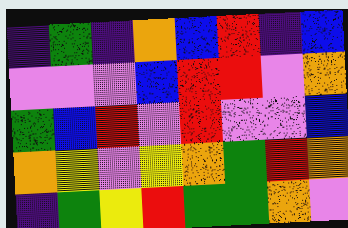[["indigo", "green", "indigo", "orange", "blue", "red", "indigo", "blue"], ["violet", "violet", "violet", "blue", "red", "red", "violet", "orange"], ["green", "blue", "red", "violet", "red", "violet", "violet", "blue"], ["orange", "yellow", "violet", "yellow", "orange", "green", "red", "orange"], ["indigo", "green", "yellow", "red", "green", "green", "orange", "violet"]]